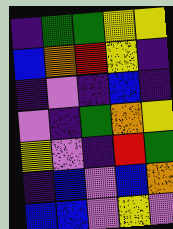[["indigo", "green", "green", "yellow", "yellow"], ["blue", "orange", "red", "yellow", "indigo"], ["indigo", "violet", "indigo", "blue", "indigo"], ["violet", "indigo", "green", "orange", "yellow"], ["yellow", "violet", "indigo", "red", "green"], ["indigo", "blue", "violet", "blue", "orange"], ["blue", "blue", "violet", "yellow", "violet"]]